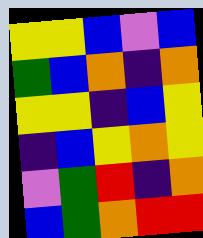[["yellow", "yellow", "blue", "violet", "blue"], ["green", "blue", "orange", "indigo", "orange"], ["yellow", "yellow", "indigo", "blue", "yellow"], ["indigo", "blue", "yellow", "orange", "yellow"], ["violet", "green", "red", "indigo", "orange"], ["blue", "green", "orange", "red", "red"]]